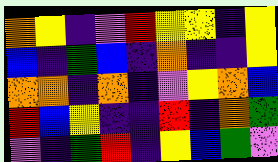[["orange", "yellow", "indigo", "violet", "red", "yellow", "yellow", "indigo", "yellow"], ["blue", "indigo", "green", "blue", "indigo", "orange", "indigo", "indigo", "yellow"], ["orange", "orange", "indigo", "orange", "indigo", "violet", "yellow", "orange", "blue"], ["red", "blue", "yellow", "indigo", "indigo", "red", "indigo", "orange", "green"], ["violet", "indigo", "green", "red", "indigo", "yellow", "blue", "green", "violet"]]